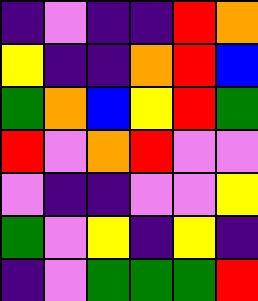[["indigo", "violet", "indigo", "indigo", "red", "orange"], ["yellow", "indigo", "indigo", "orange", "red", "blue"], ["green", "orange", "blue", "yellow", "red", "green"], ["red", "violet", "orange", "red", "violet", "violet"], ["violet", "indigo", "indigo", "violet", "violet", "yellow"], ["green", "violet", "yellow", "indigo", "yellow", "indigo"], ["indigo", "violet", "green", "green", "green", "red"]]